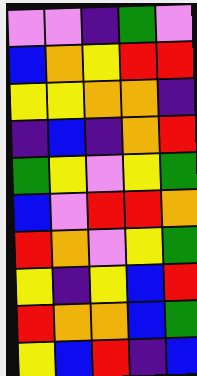[["violet", "violet", "indigo", "green", "violet"], ["blue", "orange", "yellow", "red", "red"], ["yellow", "yellow", "orange", "orange", "indigo"], ["indigo", "blue", "indigo", "orange", "red"], ["green", "yellow", "violet", "yellow", "green"], ["blue", "violet", "red", "red", "orange"], ["red", "orange", "violet", "yellow", "green"], ["yellow", "indigo", "yellow", "blue", "red"], ["red", "orange", "orange", "blue", "green"], ["yellow", "blue", "red", "indigo", "blue"]]